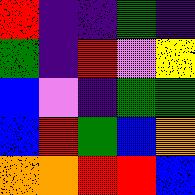[["red", "indigo", "indigo", "green", "indigo"], ["green", "indigo", "red", "violet", "yellow"], ["blue", "violet", "indigo", "green", "green"], ["blue", "red", "green", "blue", "orange"], ["orange", "orange", "red", "red", "blue"]]